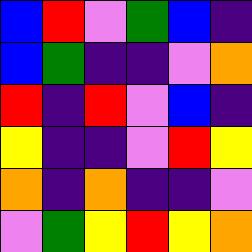[["blue", "red", "violet", "green", "blue", "indigo"], ["blue", "green", "indigo", "indigo", "violet", "orange"], ["red", "indigo", "red", "violet", "blue", "indigo"], ["yellow", "indigo", "indigo", "violet", "red", "yellow"], ["orange", "indigo", "orange", "indigo", "indigo", "violet"], ["violet", "green", "yellow", "red", "yellow", "orange"]]